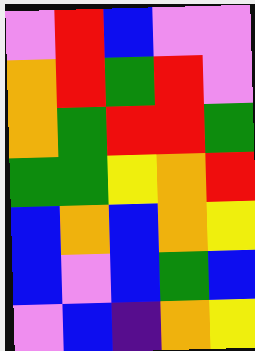[["violet", "red", "blue", "violet", "violet"], ["orange", "red", "green", "red", "violet"], ["orange", "green", "red", "red", "green"], ["green", "green", "yellow", "orange", "red"], ["blue", "orange", "blue", "orange", "yellow"], ["blue", "violet", "blue", "green", "blue"], ["violet", "blue", "indigo", "orange", "yellow"]]